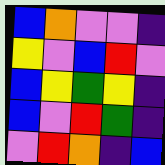[["blue", "orange", "violet", "violet", "indigo"], ["yellow", "violet", "blue", "red", "violet"], ["blue", "yellow", "green", "yellow", "indigo"], ["blue", "violet", "red", "green", "indigo"], ["violet", "red", "orange", "indigo", "blue"]]